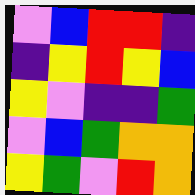[["violet", "blue", "red", "red", "indigo"], ["indigo", "yellow", "red", "yellow", "blue"], ["yellow", "violet", "indigo", "indigo", "green"], ["violet", "blue", "green", "orange", "orange"], ["yellow", "green", "violet", "red", "orange"]]